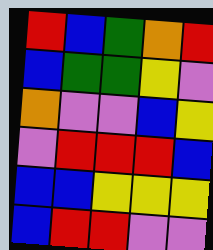[["red", "blue", "green", "orange", "red"], ["blue", "green", "green", "yellow", "violet"], ["orange", "violet", "violet", "blue", "yellow"], ["violet", "red", "red", "red", "blue"], ["blue", "blue", "yellow", "yellow", "yellow"], ["blue", "red", "red", "violet", "violet"]]